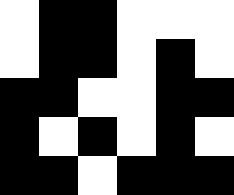[["white", "black", "black", "white", "white", "white"], ["white", "black", "black", "white", "black", "white"], ["black", "black", "white", "white", "black", "black"], ["black", "white", "black", "white", "black", "white"], ["black", "black", "white", "black", "black", "black"]]